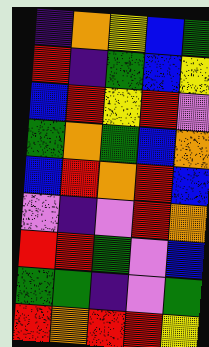[["indigo", "orange", "yellow", "blue", "green"], ["red", "indigo", "green", "blue", "yellow"], ["blue", "red", "yellow", "red", "violet"], ["green", "orange", "green", "blue", "orange"], ["blue", "red", "orange", "red", "blue"], ["violet", "indigo", "violet", "red", "orange"], ["red", "red", "green", "violet", "blue"], ["green", "green", "indigo", "violet", "green"], ["red", "orange", "red", "red", "yellow"]]